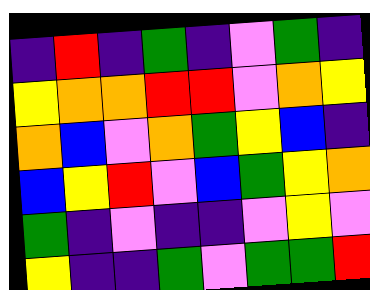[["indigo", "red", "indigo", "green", "indigo", "violet", "green", "indigo"], ["yellow", "orange", "orange", "red", "red", "violet", "orange", "yellow"], ["orange", "blue", "violet", "orange", "green", "yellow", "blue", "indigo"], ["blue", "yellow", "red", "violet", "blue", "green", "yellow", "orange"], ["green", "indigo", "violet", "indigo", "indigo", "violet", "yellow", "violet"], ["yellow", "indigo", "indigo", "green", "violet", "green", "green", "red"]]